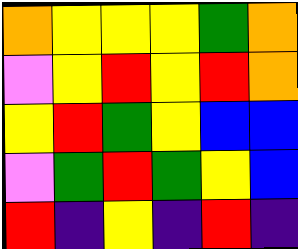[["orange", "yellow", "yellow", "yellow", "green", "orange"], ["violet", "yellow", "red", "yellow", "red", "orange"], ["yellow", "red", "green", "yellow", "blue", "blue"], ["violet", "green", "red", "green", "yellow", "blue"], ["red", "indigo", "yellow", "indigo", "red", "indigo"]]